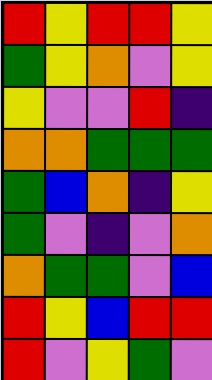[["red", "yellow", "red", "red", "yellow"], ["green", "yellow", "orange", "violet", "yellow"], ["yellow", "violet", "violet", "red", "indigo"], ["orange", "orange", "green", "green", "green"], ["green", "blue", "orange", "indigo", "yellow"], ["green", "violet", "indigo", "violet", "orange"], ["orange", "green", "green", "violet", "blue"], ["red", "yellow", "blue", "red", "red"], ["red", "violet", "yellow", "green", "violet"]]